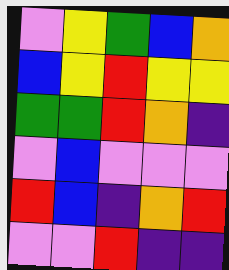[["violet", "yellow", "green", "blue", "orange"], ["blue", "yellow", "red", "yellow", "yellow"], ["green", "green", "red", "orange", "indigo"], ["violet", "blue", "violet", "violet", "violet"], ["red", "blue", "indigo", "orange", "red"], ["violet", "violet", "red", "indigo", "indigo"]]